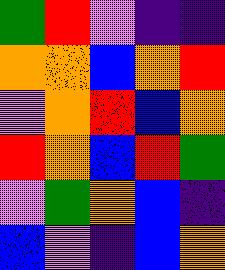[["green", "red", "violet", "indigo", "indigo"], ["orange", "orange", "blue", "orange", "red"], ["violet", "orange", "red", "blue", "orange"], ["red", "orange", "blue", "red", "green"], ["violet", "green", "orange", "blue", "indigo"], ["blue", "violet", "indigo", "blue", "orange"]]